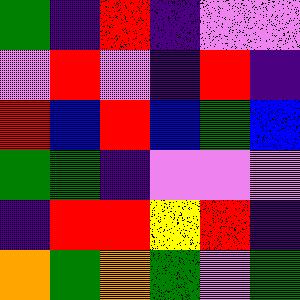[["green", "indigo", "red", "indigo", "violet", "violet"], ["violet", "red", "violet", "indigo", "red", "indigo"], ["red", "blue", "red", "blue", "green", "blue"], ["green", "green", "indigo", "violet", "violet", "violet"], ["indigo", "red", "red", "yellow", "red", "indigo"], ["orange", "green", "orange", "green", "violet", "green"]]